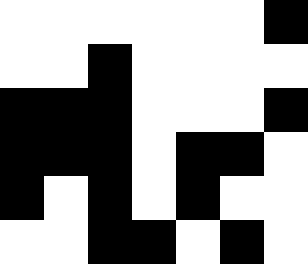[["white", "white", "white", "white", "white", "white", "black"], ["white", "white", "black", "white", "white", "white", "white"], ["black", "black", "black", "white", "white", "white", "black"], ["black", "black", "black", "white", "black", "black", "white"], ["black", "white", "black", "white", "black", "white", "white"], ["white", "white", "black", "black", "white", "black", "white"]]